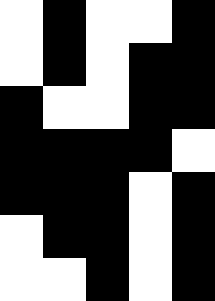[["white", "black", "white", "white", "black"], ["white", "black", "white", "black", "black"], ["black", "white", "white", "black", "black"], ["black", "black", "black", "black", "white"], ["black", "black", "black", "white", "black"], ["white", "black", "black", "white", "black"], ["white", "white", "black", "white", "black"]]